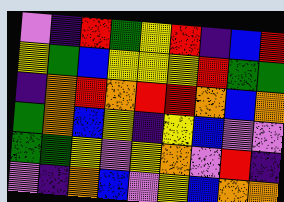[["violet", "indigo", "red", "green", "yellow", "red", "indigo", "blue", "red"], ["yellow", "green", "blue", "yellow", "yellow", "yellow", "red", "green", "green"], ["indigo", "orange", "red", "orange", "red", "red", "orange", "blue", "orange"], ["green", "orange", "blue", "yellow", "indigo", "yellow", "blue", "violet", "violet"], ["green", "green", "yellow", "violet", "yellow", "orange", "violet", "red", "indigo"], ["violet", "indigo", "orange", "blue", "violet", "yellow", "blue", "orange", "orange"]]